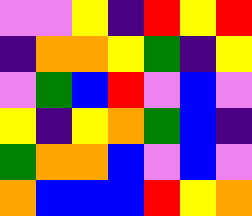[["violet", "violet", "yellow", "indigo", "red", "yellow", "red"], ["indigo", "orange", "orange", "yellow", "green", "indigo", "yellow"], ["violet", "green", "blue", "red", "violet", "blue", "violet"], ["yellow", "indigo", "yellow", "orange", "green", "blue", "indigo"], ["green", "orange", "orange", "blue", "violet", "blue", "violet"], ["orange", "blue", "blue", "blue", "red", "yellow", "orange"]]